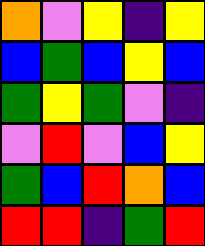[["orange", "violet", "yellow", "indigo", "yellow"], ["blue", "green", "blue", "yellow", "blue"], ["green", "yellow", "green", "violet", "indigo"], ["violet", "red", "violet", "blue", "yellow"], ["green", "blue", "red", "orange", "blue"], ["red", "red", "indigo", "green", "red"]]